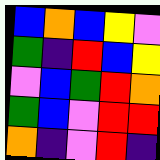[["blue", "orange", "blue", "yellow", "violet"], ["green", "indigo", "red", "blue", "yellow"], ["violet", "blue", "green", "red", "orange"], ["green", "blue", "violet", "red", "red"], ["orange", "indigo", "violet", "red", "indigo"]]